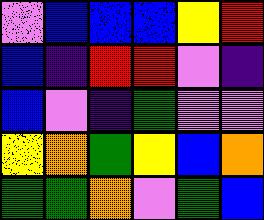[["violet", "blue", "blue", "blue", "yellow", "red"], ["blue", "indigo", "red", "red", "violet", "indigo"], ["blue", "violet", "indigo", "green", "violet", "violet"], ["yellow", "orange", "green", "yellow", "blue", "orange"], ["green", "green", "orange", "violet", "green", "blue"]]